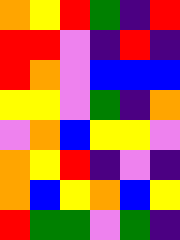[["orange", "yellow", "red", "green", "indigo", "red"], ["red", "red", "violet", "indigo", "red", "indigo"], ["red", "orange", "violet", "blue", "blue", "blue"], ["yellow", "yellow", "violet", "green", "indigo", "orange"], ["violet", "orange", "blue", "yellow", "yellow", "violet"], ["orange", "yellow", "red", "indigo", "violet", "indigo"], ["orange", "blue", "yellow", "orange", "blue", "yellow"], ["red", "green", "green", "violet", "green", "indigo"]]